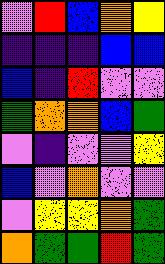[["violet", "red", "blue", "orange", "yellow"], ["indigo", "indigo", "indigo", "blue", "blue"], ["blue", "indigo", "red", "violet", "violet"], ["green", "orange", "orange", "blue", "green"], ["violet", "indigo", "violet", "violet", "yellow"], ["blue", "violet", "orange", "violet", "violet"], ["violet", "yellow", "yellow", "orange", "green"], ["orange", "green", "green", "red", "green"]]